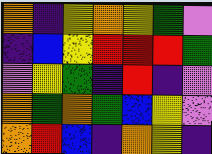[["orange", "indigo", "yellow", "orange", "yellow", "green", "violet"], ["indigo", "blue", "yellow", "red", "red", "red", "green"], ["violet", "yellow", "green", "indigo", "red", "indigo", "violet"], ["orange", "green", "orange", "green", "blue", "yellow", "violet"], ["orange", "red", "blue", "indigo", "orange", "yellow", "indigo"]]